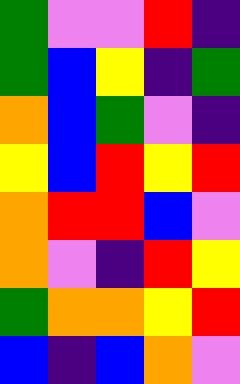[["green", "violet", "violet", "red", "indigo"], ["green", "blue", "yellow", "indigo", "green"], ["orange", "blue", "green", "violet", "indigo"], ["yellow", "blue", "red", "yellow", "red"], ["orange", "red", "red", "blue", "violet"], ["orange", "violet", "indigo", "red", "yellow"], ["green", "orange", "orange", "yellow", "red"], ["blue", "indigo", "blue", "orange", "violet"]]